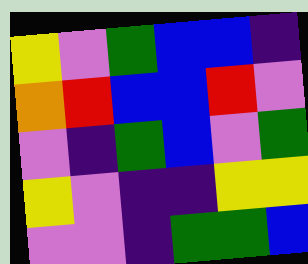[["yellow", "violet", "green", "blue", "blue", "indigo"], ["orange", "red", "blue", "blue", "red", "violet"], ["violet", "indigo", "green", "blue", "violet", "green"], ["yellow", "violet", "indigo", "indigo", "yellow", "yellow"], ["violet", "violet", "indigo", "green", "green", "blue"]]